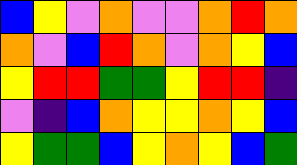[["blue", "yellow", "violet", "orange", "violet", "violet", "orange", "red", "orange"], ["orange", "violet", "blue", "red", "orange", "violet", "orange", "yellow", "blue"], ["yellow", "red", "red", "green", "green", "yellow", "red", "red", "indigo"], ["violet", "indigo", "blue", "orange", "yellow", "yellow", "orange", "yellow", "blue"], ["yellow", "green", "green", "blue", "yellow", "orange", "yellow", "blue", "green"]]